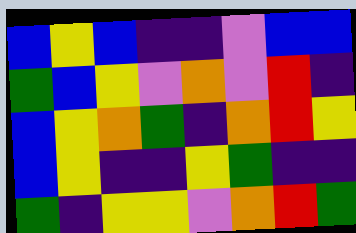[["blue", "yellow", "blue", "indigo", "indigo", "violet", "blue", "blue"], ["green", "blue", "yellow", "violet", "orange", "violet", "red", "indigo"], ["blue", "yellow", "orange", "green", "indigo", "orange", "red", "yellow"], ["blue", "yellow", "indigo", "indigo", "yellow", "green", "indigo", "indigo"], ["green", "indigo", "yellow", "yellow", "violet", "orange", "red", "green"]]